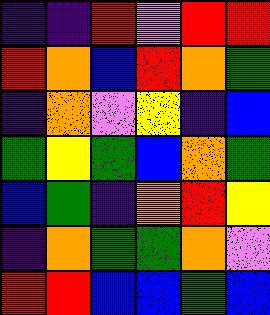[["indigo", "indigo", "red", "violet", "red", "red"], ["red", "orange", "blue", "red", "orange", "green"], ["indigo", "orange", "violet", "yellow", "indigo", "blue"], ["green", "yellow", "green", "blue", "orange", "green"], ["blue", "green", "indigo", "orange", "red", "yellow"], ["indigo", "orange", "green", "green", "orange", "violet"], ["red", "red", "blue", "blue", "green", "blue"]]